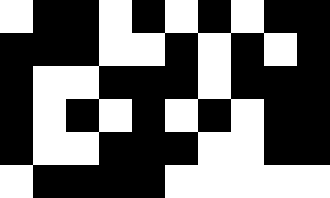[["white", "black", "black", "white", "black", "white", "black", "white", "black", "black"], ["black", "black", "black", "white", "white", "black", "white", "black", "white", "black"], ["black", "white", "white", "black", "black", "black", "white", "black", "black", "black"], ["black", "white", "black", "white", "black", "white", "black", "white", "black", "black"], ["black", "white", "white", "black", "black", "black", "white", "white", "black", "black"], ["white", "black", "black", "black", "black", "white", "white", "white", "white", "white"]]